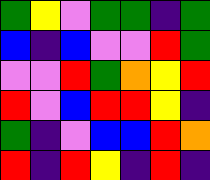[["green", "yellow", "violet", "green", "green", "indigo", "green"], ["blue", "indigo", "blue", "violet", "violet", "red", "green"], ["violet", "violet", "red", "green", "orange", "yellow", "red"], ["red", "violet", "blue", "red", "red", "yellow", "indigo"], ["green", "indigo", "violet", "blue", "blue", "red", "orange"], ["red", "indigo", "red", "yellow", "indigo", "red", "indigo"]]